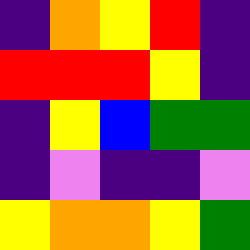[["indigo", "orange", "yellow", "red", "indigo"], ["red", "red", "red", "yellow", "indigo"], ["indigo", "yellow", "blue", "green", "green"], ["indigo", "violet", "indigo", "indigo", "violet"], ["yellow", "orange", "orange", "yellow", "green"]]